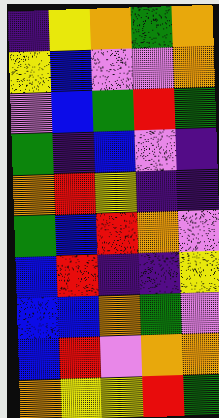[["indigo", "yellow", "orange", "green", "orange"], ["yellow", "blue", "violet", "violet", "orange"], ["violet", "blue", "green", "red", "green"], ["green", "indigo", "blue", "violet", "indigo"], ["orange", "red", "yellow", "indigo", "indigo"], ["green", "blue", "red", "orange", "violet"], ["blue", "red", "indigo", "indigo", "yellow"], ["blue", "blue", "orange", "green", "violet"], ["blue", "red", "violet", "orange", "orange"], ["orange", "yellow", "yellow", "red", "green"]]